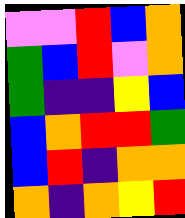[["violet", "violet", "red", "blue", "orange"], ["green", "blue", "red", "violet", "orange"], ["green", "indigo", "indigo", "yellow", "blue"], ["blue", "orange", "red", "red", "green"], ["blue", "red", "indigo", "orange", "orange"], ["orange", "indigo", "orange", "yellow", "red"]]